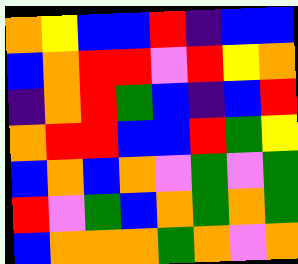[["orange", "yellow", "blue", "blue", "red", "indigo", "blue", "blue"], ["blue", "orange", "red", "red", "violet", "red", "yellow", "orange"], ["indigo", "orange", "red", "green", "blue", "indigo", "blue", "red"], ["orange", "red", "red", "blue", "blue", "red", "green", "yellow"], ["blue", "orange", "blue", "orange", "violet", "green", "violet", "green"], ["red", "violet", "green", "blue", "orange", "green", "orange", "green"], ["blue", "orange", "orange", "orange", "green", "orange", "violet", "orange"]]